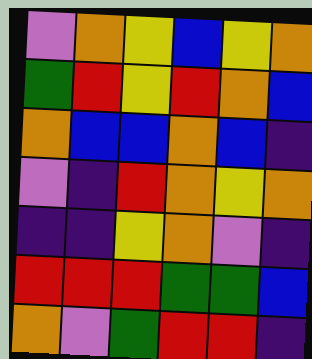[["violet", "orange", "yellow", "blue", "yellow", "orange"], ["green", "red", "yellow", "red", "orange", "blue"], ["orange", "blue", "blue", "orange", "blue", "indigo"], ["violet", "indigo", "red", "orange", "yellow", "orange"], ["indigo", "indigo", "yellow", "orange", "violet", "indigo"], ["red", "red", "red", "green", "green", "blue"], ["orange", "violet", "green", "red", "red", "indigo"]]